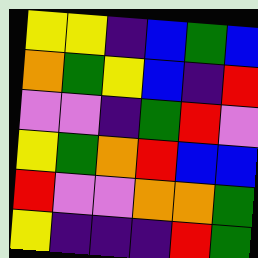[["yellow", "yellow", "indigo", "blue", "green", "blue"], ["orange", "green", "yellow", "blue", "indigo", "red"], ["violet", "violet", "indigo", "green", "red", "violet"], ["yellow", "green", "orange", "red", "blue", "blue"], ["red", "violet", "violet", "orange", "orange", "green"], ["yellow", "indigo", "indigo", "indigo", "red", "green"]]